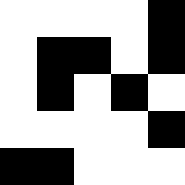[["white", "white", "white", "white", "black"], ["white", "black", "black", "white", "black"], ["white", "black", "white", "black", "white"], ["white", "white", "white", "white", "black"], ["black", "black", "white", "white", "white"]]